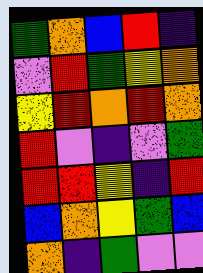[["green", "orange", "blue", "red", "indigo"], ["violet", "red", "green", "yellow", "orange"], ["yellow", "red", "orange", "red", "orange"], ["red", "violet", "indigo", "violet", "green"], ["red", "red", "yellow", "indigo", "red"], ["blue", "orange", "yellow", "green", "blue"], ["orange", "indigo", "green", "violet", "violet"]]